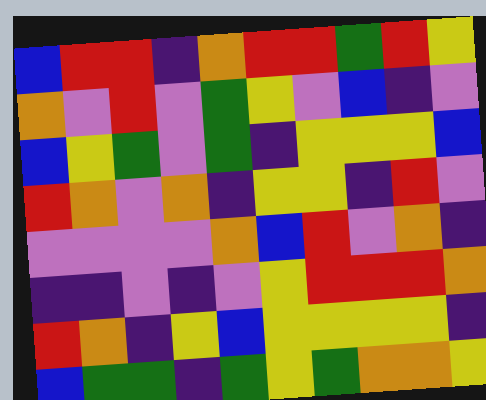[["blue", "red", "red", "indigo", "orange", "red", "red", "green", "red", "yellow"], ["orange", "violet", "red", "violet", "green", "yellow", "violet", "blue", "indigo", "violet"], ["blue", "yellow", "green", "violet", "green", "indigo", "yellow", "yellow", "yellow", "blue"], ["red", "orange", "violet", "orange", "indigo", "yellow", "yellow", "indigo", "red", "violet"], ["violet", "violet", "violet", "violet", "orange", "blue", "red", "violet", "orange", "indigo"], ["indigo", "indigo", "violet", "indigo", "violet", "yellow", "red", "red", "red", "orange"], ["red", "orange", "indigo", "yellow", "blue", "yellow", "yellow", "yellow", "yellow", "indigo"], ["blue", "green", "green", "indigo", "green", "yellow", "green", "orange", "orange", "yellow"]]